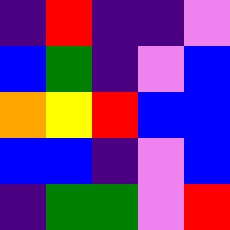[["indigo", "red", "indigo", "indigo", "violet"], ["blue", "green", "indigo", "violet", "blue"], ["orange", "yellow", "red", "blue", "blue"], ["blue", "blue", "indigo", "violet", "blue"], ["indigo", "green", "green", "violet", "red"]]